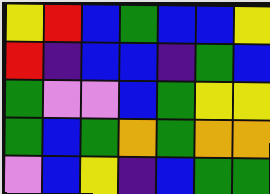[["yellow", "red", "blue", "green", "blue", "blue", "yellow"], ["red", "indigo", "blue", "blue", "indigo", "green", "blue"], ["green", "violet", "violet", "blue", "green", "yellow", "yellow"], ["green", "blue", "green", "orange", "green", "orange", "orange"], ["violet", "blue", "yellow", "indigo", "blue", "green", "green"]]